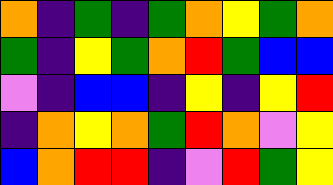[["orange", "indigo", "green", "indigo", "green", "orange", "yellow", "green", "orange"], ["green", "indigo", "yellow", "green", "orange", "red", "green", "blue", "blue"], ["violet", "indigo", "blue", "blue", "indigo", "yellow", "indigo", "yellow", "red"], ["indigo", "orange", "yellow", "orange", "green", "red", "orange", "violet", "yellow"], ["blue", "orange", "red", "red", "indigo", "violet", "red", "green", "yellow"]]